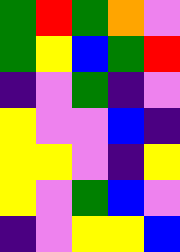[["green", "red", "green", "orange", "violet"], ["green", "yellow", "blue", "green", "red"], ["indigo", "violet", "green", "indigo", "violet"], ["yellow", "violet", "violet", "blue", "indigo"], ["yellow", "yellow", "violet", "indigo", "yellow"], ["yellow", "violet", "green", "blue", "violet"], ["indigo", "violet", "yellow", "yellow", "blue"]]